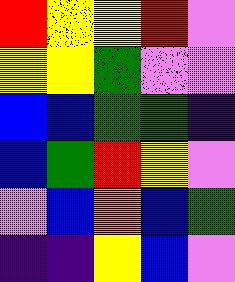[["red", "yellow", "yellow", "red", "violet"], ["yellow", "yellow", "green", "violet", "violet"], ["blue", "blue", "green", "green", "indigo"], ["blue", "green", "red", "yellow", "violet"], ["violet", "blue", "orange", "blue", "green"], ["indigo", "indigo", "yellow", "blue", "violet"]]